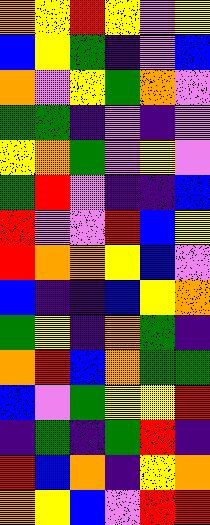[["orange", "yellow", "red", "yellow", "violet", "yellow"], ["blue", "yellow", "green", "indigo", "violet", "blue"], ["orange", "violet", "yellow", "green", "orange", "violet"], ["green", "green", "indigo", "violet", "indigo", "violet"], ["yellow", "orange", "green", "violet", "yellow", "violet"], ["green", "red", "violet", "indigo", "indigo", "blue"], ["red", "violet", "violet", "red", "blue", "yellow"], ["red", "orange", "orange", "yellow", "blue", "violet"], ["blue", "indigo", "indigo", "blue", "yellow", "orange"], ["green", "yellow", "indigo", "orange", "green", "indigo"], ["orange", "red", "blue", "orange", "green", "green"], ["blue", "violet", "green", "yellow", "yellow", "red"], ["indigo", "green", "indigo", "green", "red", "indigo"], ["red", "blue", "orange", "indigo", "yellow", "orange"], ["orange", "yellow", "blue", "violet", "red", "red"]]